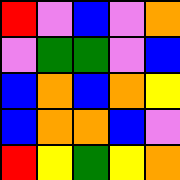[["red", "violet", "blue", "violet", "orange"], ["violet", "green", "green", "violet", "blue"], ["blue", "orange", "blue", "orange", "yellow"], ["blue", "orange", "orange", "blue", "violet"], ["red", "yellow", "green", "yellow", "orange"]]